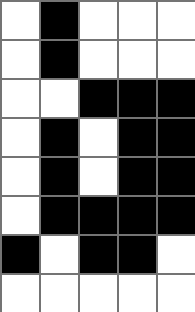[["white", "black", "white", "white", "white"], ["white", "black", "white", "white", "white"], ["white", "white", "black", "black", "black"], ["white", "black", "white", "black", "black"], ["white", "black", "white", "black", "black"], ["white", "black", "black", "black", "black"], ["black", "white", "black", "black", "white"], ["white", "white", "white", "white", "white"]]